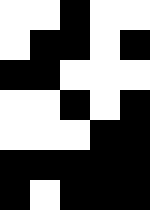[["white", "white", "black", "white", "white"], ["white", "black", "black", "white", "black"], ["black", "black", "white", "white", "white"], ["white", "white", "black", "white", "black"], ["white", "white", "white", "black", "black"], ["black", "black", "black", "black", "black"], ["black", "white", "black", "black", "black"]]